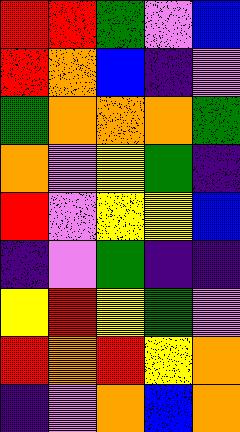[["red", "red", "green", "violet", "blue"], ["red", "orange", "blue", "indigo", "violet"], ["green", "orange", "orange", "orange", "green"], ["orange", "violet", "yellow", "green", "indigo"], ["red", "violet", "yellow", "yellow", "blue"], ["indigo", "violet", "green", "indigo", "indigo"], ["yellow", "red", "yellow", "green", "violet"], ["red", "orange", "red", "yellow", "orange"], ["indigo", "violet", "orange", "blue", "orange"]]